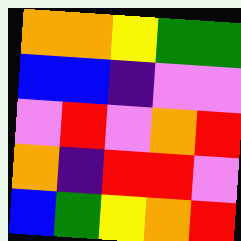[["orange", "orange", "yellow", "green", "green"], ["blue", "blue", "indigo", "violet", "violet"], ["violet", "red", "violet", "orange", "red"], ["orange", "indigo", "red", "red", "violet"], ["blue", "green", "yellow", "orange", "red"]]